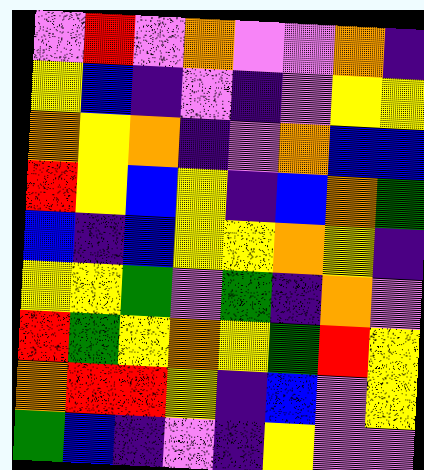[["violet", "red", "violet", "orange", "violet", "violet", "orange", "indigo"], ["yellow", "blue", "indigo", "violet", "indigo", "violet", "yellow", "yellow"], ["orange", "yellow", "orange", "indigo", "violet", "orange", "blue", "blue"], ["red", "yellow", "blue", "yellow", "indigo", "blue", "orange", "green"], ["blue", "indigo", "blue", "yellow", "yellow", "orange", "yellow", "indigo"], ["yellow", "yellow", "green", "violet", "green", "indigo", "orange", "violet"], ["red", "green", "yellow", "orange", "yellow", "green", "red", "yellow"], ["orange", "red", "red", "yellow", "indigo", "blue", "violet", "yellow"], ["green", "blue", "indigo", "violet", "indigo", "yellow", "violet", "violet"]]